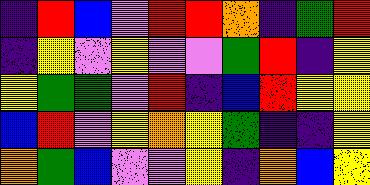[["indigo", "red", "blue", "violet", "red", "red", "orange", "indigo", "green", "red"], ["indigo", "yellow", "violet", "yellow", "violet", "violet", "green", "red", "indigo", "yellow"], ["yellow", "green", "green", "violet", "red", "indigo", "blue", "red", "yellow", "yellow"], ["blue", "red", "violet", "yellow", "orange", "yellow", "green", "indigo", "indigo", "yellow"], ["orange", "green", "blue", "violet", "violet", "yellow", "indigo", "orange", "blue", "yellow"]]